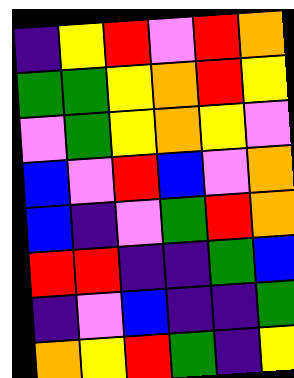[["indigo", "yellow", "red", "violet", "red", "orange"], ["green", "green", "yellow", "orange", "red", "yellow"], ["violet", "green", "yellow", "orange", "yellow", "violet"], ["blue", "violet", "red", "blue", "violet", "orange"], ["blue", "indigo", "violet", "green", "red", "orange"], ["red", "red", "indigo", "indigo", "green", "blue"], ["indigo", "violet", "blue", "indigo", "indigo", "green"], ["orange", "yellow", "red", "green", "indigo", "yellow"]]